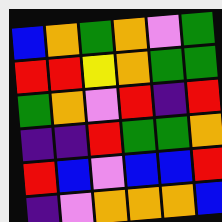[["blue", "orange", "green", "orange", "violet", "green"], ["red", "red", "yellow", "orange", "green", "green"], ["green", "orange", "violet", "red", "indigo", "red"], ["indigo", "indigo", "red", "green", "green", "orange"], ["red", "blue", "violet", "blue", "blue", "red"], ["indigo", "violet", "orange", "orange", "orange", "blue"]]